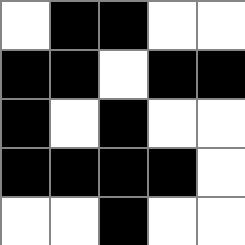[["white", "black", "black", "white", "white"], ["black", "black", "white", "black", "black"], ["black", "white", "black", "white", "white"], ["black", "black", "black", "black", "white"], ["white", "white", "black", "white", "white"]]